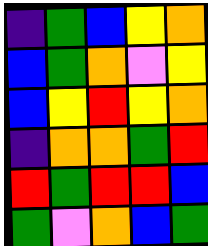[["indigo", "green", "blue", "yellow", "orange"], ["blue", "green", "orange", "violet", "yellow"], ["blue", "yellow", "red", "yellow", "orange"], ["indigo", "orange", "orange", "green", "red"], ["red", "green", "red", "red", "blue"], ["green", "violet", "orange", "blue", "green"]]